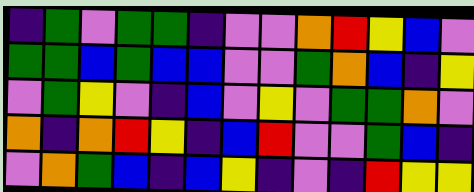[["indigo", "green", "violet", "green", "green", "indigo", "violet", "violet", "orange", "red", "yellow", "blue", "violet"], ["green", "green", "blue", "green", "blue", "blue", "violet", "violet", "green", "orange", "blue", "indigo", "yellow"], ["violet", "green", "yellow", "violet", "indigo", "blue", "violet", "yellow", "violet", "green", "green", "orange", "violet"], ["orange", "indigo", "orange", "red", "yellow", "indigo", "blue", "red", "violet", "violet", "green", "blue", "indigo"], ["violet", "orange", "green", "blue", "indigo", "blue", "yellow", "indigo", "violet", "indigo", "red", "yellow", "yellow"]]